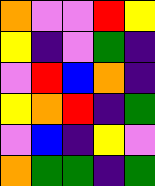[["orange", "violet", "violet", "red", "yellow"], ["yellow", "indigo", "violet", "green", "indigo"], ["violet", "red", "blue", "orange", "indigo"], ["yellow", "orange", "red", "indigo", "green"], ["violet", "blue", "indigo", "yellow", "violet"], ["orange", "green", "green", "indigo", "green"]]